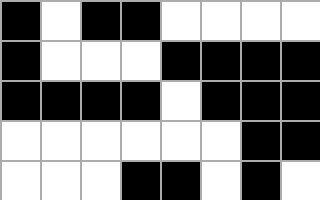[["black", "white", "black", "black", "white", "white", "white", "white"], ["black", "white", "white", "white", "black", "black", "black", "black"], ["black", "black", "black", "black", "white", "black", "black", "black"], ["white", "white", "white", "white", "white", "white", "black", "black"], ["white", "white", "white", "black", "black", "white", "black", "white"]]